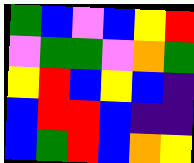[["green", "blue", "violet", "blue", "yellow", "red"], ["violet", "green", "green", "violet", "orange", "green"], ["yellow", "red", "blue", "yellow", "blue", "indigo"], ["blue", "red", "red", "blue", "indigo", "indigo"], ["blue", "green", "red", "blue", "orange", "yellow"]]